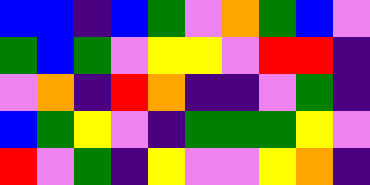[["blue", "blue", "indigo", "blue", "green", "violet", "orange", "green", "blue", "violet"], ["green", "blue", "green", "violet", "yellow", "yellow", "violet", "red", "red", "indigo"], ["violet", "orange", "indigo", "red", "orange", "indigo", "indigo", "violet", "green", "indigo"], ["blue", "green", "yellow", "violet", "indigo", "green", "green", "green", "yellow", "violet"], ["red", "violet", "green", "indigo", "yellow", "violet", "violet", "yellow", "orange", "indigo"]]